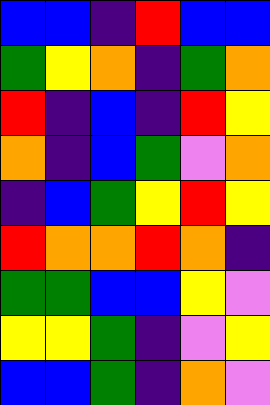[["blue", "blue", "indigo", "red", "blue", "blue"], ["green", "yellow", "orange", "indigo", "green", "orange"], ["red", "indigo", "blue", "indigo", "red", "yellow"], ["orange", "indigo", "blue", "green", "violet", "orange"], ["indigo", "blue", "green", "yellow", "red", "yellow"], ["red", "orange", "orange", "red", "orange", "indigo"], ["green", "green", "blue", "blue", "yellow", "violet"], ["yellow", "yellow", "green", "indigo", "violet", "yellow"], ["blue", "blue", "green", "indigo", "orange", "violet"]]